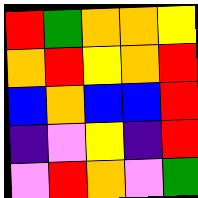[["red", "green", "orange", "orange", "yellow"], ["orange", "red", "yellow", "orange", "red"], ["blue", "orange", "blue", "blue", "red"], ["indigo", "violet", "yellow", "indigo", "red"], ["violet", "red", "orange", "violet", "green"]]